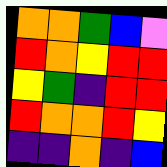[["orange", "orange", "green", "blue", "violet"], ["red", "orange", "yellow", "red", "red"], ["yellow", "green", "indigo", "red", "red"], ["red", "orange", "orange", "red", "yellow"], ["indigo", "indigo", "orange", "indigo", "blue"]]